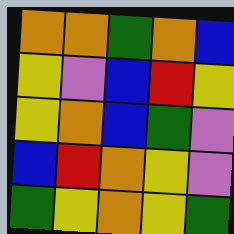[["orange", "orange", "green", "orange", "blue"], ["yellow", "violet", "blue", "red", "yellow"], ["yellow", "orange", "blue", "green", "violet"], ["blue", "red", "orange", "yellow", "violet"], ["green", "yellow", "orange", "yellow", "green"]]